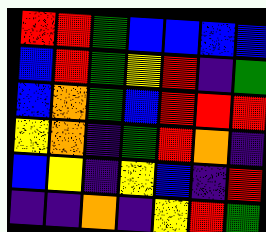[["red", "red", "green", "blue", "blue", "blue", "blue"], ["blue", "red", "green", "yellow", "red", "indigo", "green"], ["blue", "orange", "green", "blue", "red", "red", "red"], ["yellow", "orange", "indigo", "green", "red", "orange", "indigo"], ["blue", "yellow", "indigo", "yellow", "blue", "indigo", "red"], ["indigo", "indigo", "orange", "indigo", "yellow", "red", "green"]]